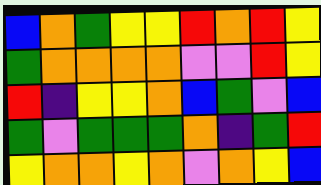[["blue", "orange", "green", "yellow", "yellow", "red", "orange", "red", "yellow"], ["green", "orange", "orange", "orange", "orange", "violet", "violet", "red", "yellow"], ["red", "indigo", "yellow", "yellow", "orange", "blue", "green", "violet", "blue"], ["green", "violet", "green", "green", "green", "orange", "indigo", "green", "red"], ["yellow", "orange", "orange", "yellow", "orange", "violet", "orange", "yellow", "blue"]]